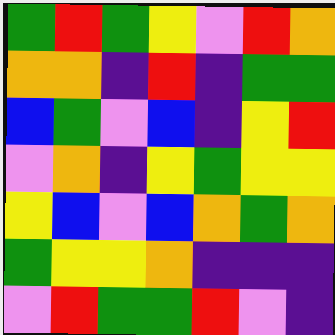[["green", "red", "green", "yellow", "violet", "red", "orange"], ["orange", "orange", "indigo", "red", "indigo", "green", "green"], ["blue", "green", "violet", "blue", "indigo", "yellow", "red"], ["violet", "orange", "indigo", "yellow", "green", "yellow", "yellow"], ["yellow", "blue", "violet", "blue", "orange", "green", "orange"], ["green", "yellow", "yellow", "orange", "indigo", "indigo", "indigo"], ["violet", "red", "green", "green", "red", "violet", "indigo"]]